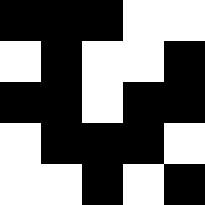[["black", "black", "black", "white", "white"], ["white", "black", "white", "white", "black"], ["black", "black", "white", "black", "black"], ["white", "black", "black", "black", "white"], ["white", "white", "black", "white", "black"]]